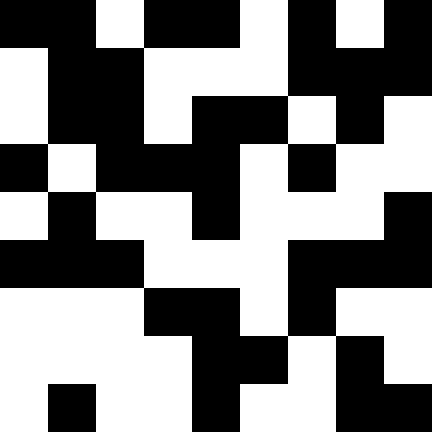[["black", "black", "white", "black", "black", "white", "black", "white", "black"], ["white", "black", "black", "white", "white", "white", "black", "black", "black"], ["white", "black", "black", "white", "black", "black", "white", "black", "white"], ["black", "white", "black", "black", "black", "white", "black", "white", "white"], ["white", "black", "white", "white", "black", "white", "white", "white", "black"], ["black", "black", "black", "white", "white", "white", "black", "black", "black"], ["white", "white", "white", "black", "black", "white", "black", "white", "white"], ["white", "white", "white", "white", "black", "black", "white", "black", "white"], ["white", "black", "white", "white", "black", "white", "white", "black", "black"]]